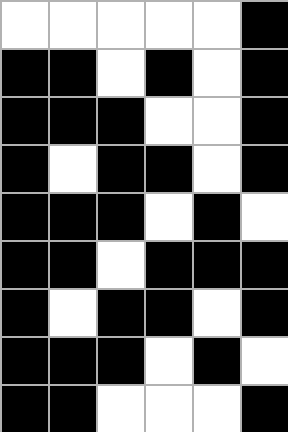[["white", "white", "white", "white", "white", "black"], ["black", "black", "white", "black", "white", "black"], ["black", "black", "black", "white", "white", "black"], ["black", "white", "black", "black", "white", "black"], ["black", "black", "black", "white", "black", "white"], ["black", "black", "white", "black", "black", "black"], ["black", "white", "black", "black", "white", "black"], ["black", "black", "black", "white", "black", "white"], ["black", "black", "white", "white", "white", "black"]]